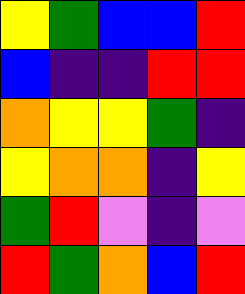[["yellow", "green", "blue", "blue", "red"], ["blue", "indigo", "indigo", "red", "red"], ["orange", "yellow", "yellow", "green", "indigo"], ["yellow", "orange", "orange", "indigo", "yellow"], ["green", "red", "violet", "indigo", "violet"], ["red", "green", "orange", "blue", "red"]]